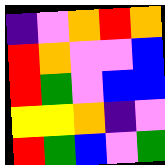[["indigo", "violet", "orange", "red", "orange"], ["red", "orange", "violet", "violet", "blue"], ["red", "green", "violet", "blue", "blue"], ["yellow", "yellow", "orange", "indigo", "violet"], ["red", "green", "blue", "violet", "green"]]